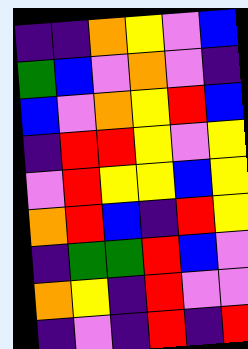[["indigo", "indigo", "orange", "yellow", "violet", "blue"], ["green", "blue", "violet", "orange", "violet", "indigo"], ["blue", "violet", "orange", "yellow", "red", "blue"], ["indigo", "red", "red", "yellow", "violet", "yellow"], ["violet", "red", "yellow", "yellow", "blue", "yellow"], ["orange", "red", "blue", "indigo", "red", "yellow"], ["indigo", "green", "green", "red", "blue", "violet"], ["orange", "yellow", "indigo", "red", "violet", "violet"], ["indigo", "violet", "indigo", "red", "indigo", "red"]]